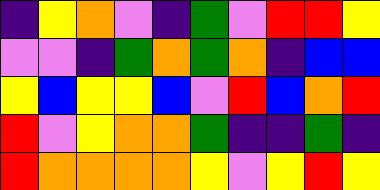[["indigo", "yellow", "orange", "violet", "indigo", "green", "violet", "red", "red", "yellow"], ["violet", "violet", "indigo", "green", "orange", "green", "orange", "indigo", "blue", "blue"], ["yellow", "blue", "yellow", "yellow", "blue", "violet", "red", "blue", "orange", "red"], ["red", "violet", "yellow", "orange", "orange", "green", "indigo", "indigo", "green", "indigo"], ["red", "orange", "orange", "orange", "orange", "yellow", "violet", "yellow", "red", "yellow"]]